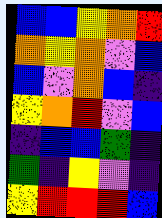[["blue", "blue", "yellow", "orange", "red"], ["orange", "yellow", "orange", "violet", "blue"], ["blue", "violet", "orange", "blue", "indigo"], ["yellow", "orange", "red", "violet", "blue"], ["indigo", "blue", "blue", "green", "indigo"], ["green", "indigo", "yellow", "violet", "indigo"], ["yellow", "red", "red", "red", "blue"]]